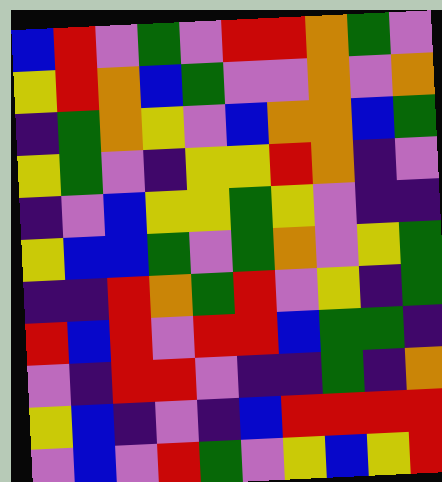[["blue", "red", "violet", "green", "violet", "red", "red", "orange", "green", "violet"], ["yellow", "red", "orange", "blue", "green", "violet", "violet", "orange", "violet", "orange"], ["indigo", "green", "orange", "yellow", "violet", "blue", "orange", "orange", "blue", "green"], ["yellow", "green", "violet", "indigo", "yellow", "yellow", "red", "orange", "indigo", "violet"], ["indigo", "violet", "blue", "yellow", "yellow", "green", "yellow", "violet", "indigo", "indigo"], ["yellow", "blue", "blue", "green", "violet", "green", "orange", "violet", "yellow", "green"], ["indigo", "indigo", "red", "orange", "green", "red", "violet", "yellow", "indigo", "green"], ["red", "blue", "red", "violet", "red", "red", "blue", "green", "green", "indigo"], ["violet", "indigo", "red", "red", "violet", "indigo", "indigo", "green", "indigo", "orange"], ["yellow", "blue", "indigo", "violet", "indigo", "blue", "red", "red", "red", "red"], ["violet", "blue", "violet", "red", "green", "violet", "yellow", "blue", "yellow", "red"]]